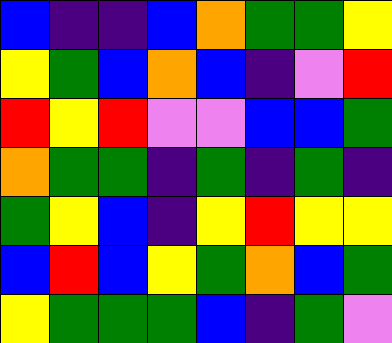[["blue", "indigo", "indigo", "blue", "orange", "green", "green", "yellow"], ["yellow", "green", "blue", "orange", "blue", "indigo", "violet", "red"], ["red", "yellow", "red", "violet", "violet", "blue", "blue", "green"], ["orange", "green", "green", "indigo", "green", "indigo", "green", "indigo"], ["green", "yellow", "blue", "indigo", "yellow", "red", "yellow", "yellow"], ["blue", "red", "blue", "yellow", "green", "orange", "blue", "green"], ["yellow", "green", "green", "green", "blue", "indigo", "green", "violet"]]